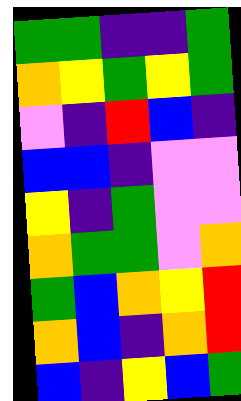[["green", "green", "indigo", "indigo", "green"], ["orange", "yellow", "green", "yellow", "green"], ["violet", "indigo", "red", "blue", "indigo"], ["blue", "blue", "indigo", "violet", "violet"], ["yellow", "indigo", "green", "violet", "violet"], ["orange", "green", "green", "violet", "orange"], ["green", "blue", "orange", "yellow", "red"], ["orange", "blue", "indigo", "orange", "red"], ["blue", "indigo", "yellow", "blue", "green"]]